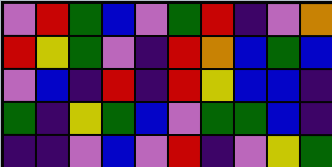[["violet", "red", "green", "blue", "violet", "green", "red", "indigo", "violet", "orange"], ["red", "yellow", "green", "violet", "indigo", "red", "orange", "blue", "green", "blue"], ["violet", "blue", "indigo", "red", "indigo", "red", "yellow", "blue", "blue", "indigo"], ["green", "indigo", "yellow", "green", "blue", "violet", "green", "green", "blue", "indigo"], ["indigo", "indigo", "violet", "blue", "violet", "red", "indigo", "violet", "yellow", "green"]]